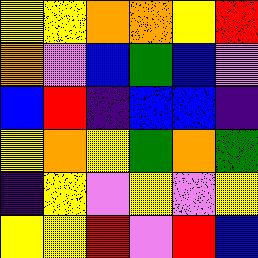[["yellow", "yellow", "orange", "orange", "yellow", "red"], ["orange", "violet", "blue", "green", "blue", "violet"], ["blue", "red", "indigo", "blue", "blue", "indigo"], ["yellow", "orange", "yellow", "green", "orange", "green"], ["indigo", "yellow", "violet", "yellow", "violet", "yellow"], ["yellow", "yellow", "red", "violet", "red", "blue"]]